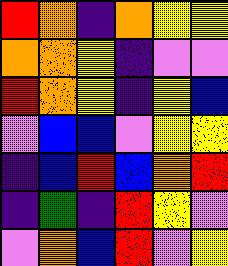[["red", "orange", "indigo", "orange", "yellow", "yellow"], ["orange", "orange", "yellow", "indigo", "violet", "violet"], ["red", "orange", "yellow", "indigo", "yellow", "blue"], ["violet", "blue", "blue", "violet", "yellow", "yellow"], ["indigo", "blue", "red", "blue", "orange", "red"], ["indigo", "green", "indigo", "red", "yellow", "violet"], ["violet", "orange", "blue", "red", "violet", "yellow"]]